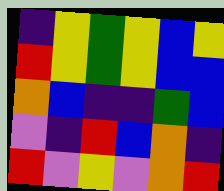[["indigo", "yellow", "green", "yellow", "blue", "yellow"], ["red", "yellow", "green", "yellow", "blue", "blue"], ["orange", "blue", "indigo", "indigo", "green", "blue"], ["violet", "indigo", "red", "blue", "orange", "indigo"], ["red", "violet", "yellow", "violet", "orange", "red"]]